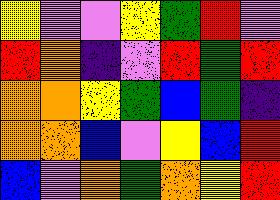[["yellow", "violet", "violet", "yellow", "green", "red", "violet"], ["red", "orange", "indigo", "violet", "red", "green", "red"], ["orange", "orange", "yellow", "green", "blue", "green", "indigo"], ["orange", "orange", "blue", "violet", "yellow", "blue", "red"], ["blue", "violet", "orange", "green", "orange", "yellow", "red"]]